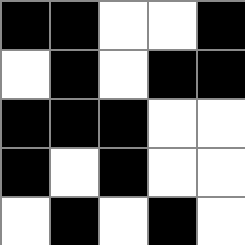[["black", "black", "white", "white", "black"], ["white", "black", "white", "black", "black"], ["black", "black", "black", "white", "white"], ["black", "white", "black", "white", "white"], ["white", "black", "white", "black", "white"]]